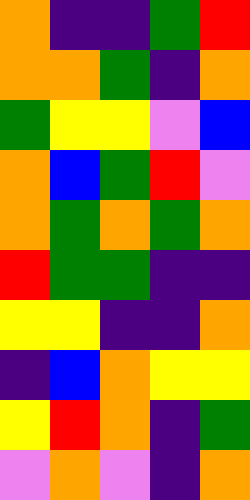[["orange", "indigo", "indigo", "green", "red"], ["orange", "orange", "green", "indigo", "orange"], ["green", "yellow", "yellow", "violet", "blue"], ["orange", "blue", "green", "red", "violet"], ["orange", "green", "orange", "green", "orange"], ["red", "green", "green", "indigo", "indigo"], ["yellow", "yellow", "indigo", "indigo", "orange"], ["indigo", "blue", "orange", "yellow", "yellow"], ["yellow", "red", "orange", "indigo", "green"], ["violet", "orange", "violet", "indigo", "orange"]]